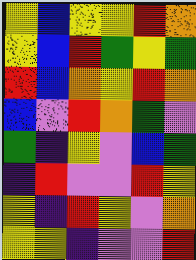[["yellow", "blue", "yellow", "yellow", "red", "orange"], ["yellow", "blue", "red", "green", "yellow", "green"], ["red", "blue", "orange", "yellow", "red", "orange"], ["blue", "violet", "red", "orange", "green", "violet"], ["green", "indigo", "yellow", "violet", "blue", "green"], ["indigo", "red", "violet", "violet", "red", "yellow"], ["yellow", "indigo", "red", "yellow", "violet", "orange"], ["yellow", "yellow", "indigo", "violet", "violet", "red"]]